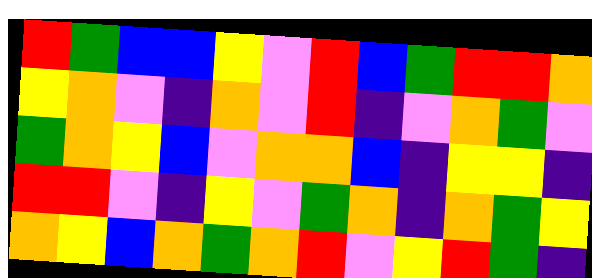[["red", "green", "blue", "blue", "yellow", "violet", "red", "blue", "green", "red", "red", "orange"], ["yellow", "orange", "violet", "indigo", "orange", "violet", "red", "indigo", "violet", "orange", "green", "violet"], ["green", "orange", "yellow", "blue", "violet", "orange", "orange", "blue", "indigo", "yellow", "yellow", "indigo"], ["red", "red", "violet", "indigo", "yellow", "violet", "green", "orange", "indigo", "orange", "green", "yellow"], ["orange", "yellow", "blue", "orange", "green", "orange", "red", "violet", "yellow", "red", "green", "indigo"]]